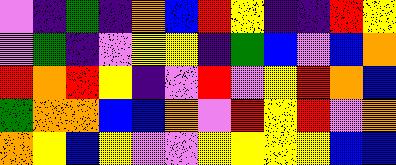[["violet", "indigo", "green", "indigo", "orange", "blue", "red", "yellow", "indigo", "indigo", "red", "yellow"], ["violet", "green", "indigo", "violet", "yellow", "yellow", "indigo", "green", "blue", "violet", "blue", "orange"], ["red", "orange", "red", "yellow", "indigo", "violet", "red", "violet", "yellow", "red", "orange", "blue"], ["green", "orange", "orange", "blue", "blue", "orange", "violet", "red", "yellow", "red", "violet", "orange"], ["orange", "yellow", "blue", "yellow", "violet", "violet", "yellow", "yellow", "yellow", "yellow", "blue", "blue"]]